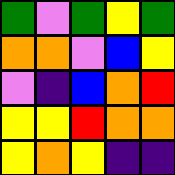[["green", "violet", "green", "yellow", "green"], ["orange", "orange", "violet", "blue", "yellow"], ["violet", "indigo", "blue", "orange", "red"], ["yellow", "yellow", "red", "orange", "orange"], ["yellow", "orange", "yellow", "indigo", "indigo"]]